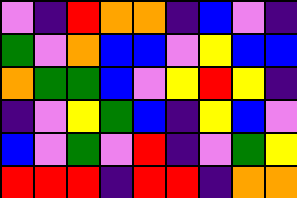[["violet", "indigo", "red", "orange", "orange", "indigo", "blue", "violet", "indigo"], ["green", "violet", "orange", "blue", "blue", "violet", "yellow", "blue", "blue"], ["orange", "green", "green", "blue", "violet", "yellow", "red", "yellow", "indigo"], ["indigo", "violet", "yellow", "green", "blue", "indigo", "yellow", "blue", "violet"], ["blue", "violet", "green", "violet", "red", "indigo", "violet", "green", "yellow"], ["red", "red", "red", "indigo", "red", "red", "indigo", "orange", "orange"]]